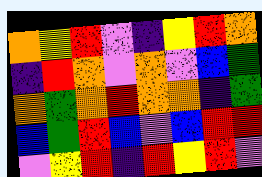[["orange", "yellow", "red", "violet", "indigo", "yellow", "red", "orange"], ["indigo", "red", "orange", "violet", "orange", "violet", "blue", "green"], ["orange", "green", "orange", "red", "orange", "orange", "indigo", "green"], ["blue", "green", "red", "blue", "violet", "blue", "red", "red"], ["violet", "yellow", "red", "indigo", "red", "yellow", "red", "violet"]]